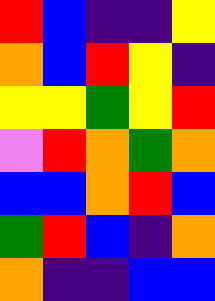[["red", "blue", "indigo", "indigo", "yellow"], ["orange", "blue", "red", "yellow", "indigo"], ["yellow", "yellow", "green", "yellow", "red"], ["violet", "red", "orange", "green", "orange"], ["blue", "blue", "orange", "red", "blue"], ["green", "red", "blue", "indigo", "orange"], ["orange", "indigo", "indigo", "blue", "blue"]]